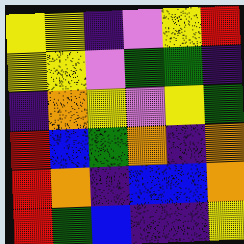[["yellow", "yellow", "indigo", "violet", "yellow", "red"], ["yellow", "yellow", "violet", "green", "green", "indigo"], ["indigo", "orange", "yellow", "violet", "yellow", "green"], ["red", "blue", "green", "orange", "indigo", "orange"], ["red", "orange", "indigo", "blue", "blue", "orange"], ["red", "green", "blue", "indigo", "indigo", "yellow"]]